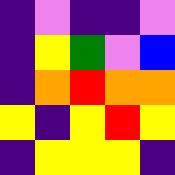[["indigo", "violet", "indigo", "indigo", "violet"], ["indigo", "yellow", "green", "violet", "blue"], ["indigo", "orange", "red", "orange", "orange"], ["yellow", "indigo", "yellow", "red", "yellow"], ["indigo", "yellow", "yellow", "yellow", "indigo"]]